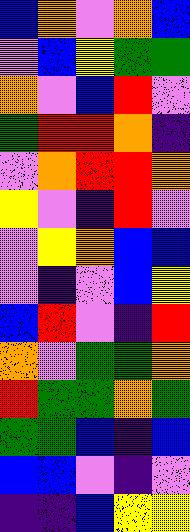[["blue", "orange", "violet", "orange", "blue"], ["violet", "blue", "yellow", "green", "green"], ["orange", "violet", "blue", "red", "violet"], ["green", "red", "red", "orange", "indigo"], ["violet", "orange", "red", "red", "orange"], ["yellow", "violet", "indigo", "red", "violet"], ["violet", "yellow", "orange", "blue", "blue"], ["violet", "indigo", "violet", "blue", "yellow"], ["blue", "red", "violet", "indigo", "red"], ["orange", "violet", "green", "green", "orange"], ["red", "green", "green", "orange", "green"], ["green", "green", "blue", "indigo", "blue"], ["blue", "blue", "violet", "indigo", "violet"], ["indigo", "indigo", "blue", "yellow", "yellow"]]